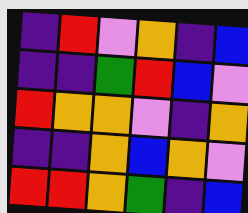[["indigo", "red", "violet", "orange", "indigo", "blue"], ["indigo", "indigo", "green", "red", "blue", "violet"], ["red", "orange", "orange", "violet", "indigo", "orange"], ["indigo", "indigo", "orange", "blue", "orange", "violet"], ["red", "red", "orange", "green", "indigo", "blue"]]